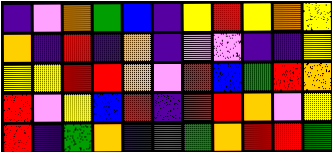[["indigo", "violet", "orange", "green", "blue", "indigo", "yellow", "red", "yellow", "orange", "yellow"], ["orange", "indigo", "red", "indigo", "orange", "indigo", "violet", "violet", "indigo", "indigo", "yellow"], ["yellow", "yellow", "red", "red", "orange", "violet", "red", "blue", "green", "red", "orange"], ["red", "violet", "yellow", "blue", "red", "indigo", "red", "red", "orange", "violet", "yellow"], ["red", "indigo", "green", "orange", "indigo", "green", "green", "orange", "red", "red", "green"]]